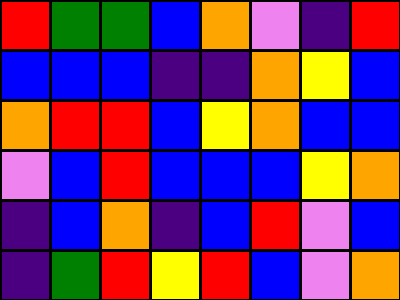[["red", "green", "green", "blue", "orange", "violet", "indigo", "red"], ["blue", "blue", "blue", "indigo", "indigo", "orange", "yellow", "blue"], ["orange", "red", "red", "blue", "yellow", "orange", "blue", "blue"], ["violet", "blue", "red", "blue", "blue", "blue", "yellow", "orange"], ["indigo", "blue", "orange", "indigo", "blue", "red", "violet", "blue"], ["indigo", "green", "red", "yellow", "red", "blue", "violet", "orange"]]